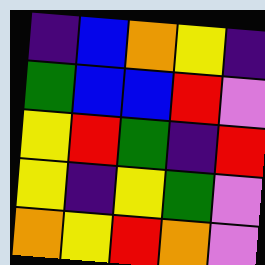[["indigo", "blue", "orange", "yellow", "indigo"], ["green", "blue", "blue", "red", "violet"], ["yellow", "red", "green", "indigo", "red"], ["yellow", "indigo", "yellow", "green", "violet"], ["orange", "yellow", "red", "orange", "violet"]]